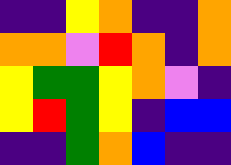[["indigo", "indigo", "yellow", "orange", "indigo", "indigo", "orange"], ["orange", "orange", "violet", "red", "orange", "indigo", "orange"], ["yellow", "green", "green", "yellow", "orange", "violet", "indigo"], ["yellow", "red", "green", "yellow", "indigo", "blue", "blue"], ["indigo", "indigo", "green", "orange", "blue", "indigo", "indigo"]]